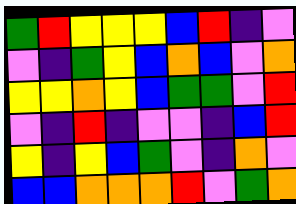[["green", "red", "yellow", "yellow", "yellow", "blue", "red", "indigo", "violet"], ["violet", "indigo", "green", "yellow", "blue", "orange", "blue", "violet", "orange"], ["yellow", "yellow", "orange", "yellow", "blue", "green", "green", "violet", "red"], ["violet", "indigo", "red", "indigo", "violet", "violet", "indigo", "blue", "red"], ["yellow", "indigo", "yellow", "blue", "green", "violet", "indigo", "orange", "violet"], ["blue", "blue", "orange", "orange", "orange", "red", "violet", "green", "orange"]]